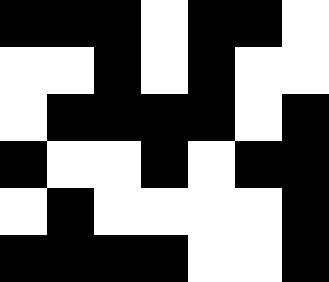[["black", "black", "black", "white", "black", "black", "white"], ["white", "white", "black", "white", "black", "white", "white"], ["white", "black", "black", "black", "black", "white", "black"], ["black", "white", "white", "black", "white", "black", "black"], ["white", "black", "white", "white", "white", "white", "black"], ["black", "black", "black", "black", "white", "white", "black"]]